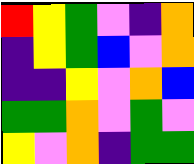[["red", "yellow", "green", "violet", "indigo", "orange"], ["indigo", "yellow", "green", "blue", "violet", "orange"], ["indigo", "indigo", "yellow", "violet", "orange", "blue"], ["green", "green", "orange", "violet", "green", "violet"], ["yellow", "violet", "orange", "indigo", "green", "green"]]